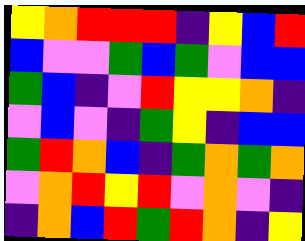[["yellow", "orange", "red", "red", "red", "indigo", "yellow", "blue", "red"], ["blue", "violet", "violet", "green", "blue", "green", "violet", "blue", "blue"], ["green", "blue", "indigo", "violet", "red", "yellow", "yellow", "orange", "indigo"], ["violet", "blue", "violet", "indigo", "green", "yellow", "indigo", "blue", "blue"], ["green", "red", "orange", "blue", "indigo", "green", "orange", "green", "orange"], ["violet", "orange", "red", "yellow", "red", "violet", "orange", "violet", "indigo"], ["indigo", "orange", "blue", "red", "green", "red", "orange", "indigo", "yellow"]]